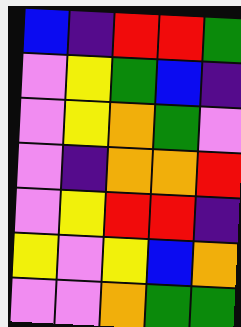[["blue", "indigo", "red", "red", "green"], ["violet", "yellow", "green", "blue", "indigo"], ["violet", "yellow", "orange", "green", "violet"], ["violet", "indigo", "orange", "orange", "red"], ["violet", "yellow", "red", "red", "indigo"], ["yellow", "violet", "yellow", "blue", "orange"], ["violet", "violet", "orange", "green", "green"]]